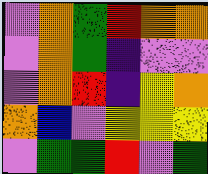[["violet", "orange", "green", "red", "orange", "orange"], ["violet", "orange", "green", "indigo", "violet", "violet"], ["violet", "orange", "red", "indigo", "yellow", "orange"], ["orange", "blue", "violet", "yellow", "yellow", "yellow"], ["violet", "green", "green", "red", "violet", "green"]]